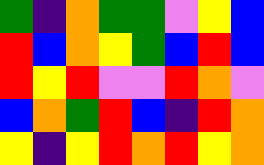[["green", "indigo", "orange", "green", "green", "violet", "yellow", "blue"], ["red", "blue", "orange", "yellow", "green", "blue", "red", "blue"], ["red", "yellow", "red", "violet", "violet", "red", "orange", "violet"], ["blue", "orange", "green", "red", "blue", "indigo", "red", "orange"], ["yellow", "indigo", "yellow", "red", "orange", "red", "yellow", "orange"]]